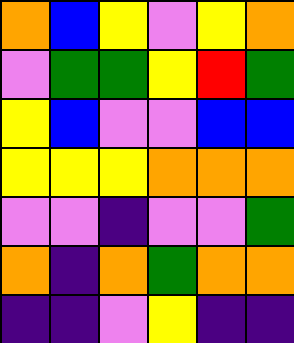[["orange", "blue", "yellow", "violet", "yellow", "orange"], ["violet", "green", "green", "yellow", "red", "green"], ["yellow", "blue", "violet", "violet", "blue", "blue"], ["yellow", "yellow", "yellow", "orange", "orange", "orange"], ["violet", "violet", "indigo", "violet", "violet", "green"], ["orange", "indigo", "orange", "green", "orange", "orange"], ["indigo", "indigo", "violet", "yellow", "indigo", "indigo"]]